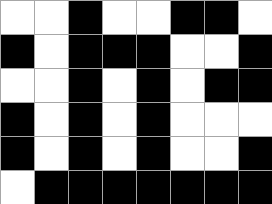[["white", "white", "black", "white", "white", "black", "black", "white"], ["black", "white", "black", "black", "black", "white", "white", "black"], ["white", "white", "black", "white", "black", "white", "black", "black"], ["black", "white", "black", "white", "black", "white", "white", "white"], ["black", "white", "black", "white", "black", "white", "white", "black"], ["white", "black", "black", "black", "black", "black", "black", "black"]]